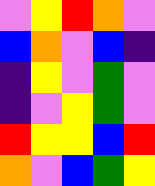[["violet", "yellow", "red", "orange", "violet"], ["blue", "orange", "violet", "blue", "indigo"], ["indigo", "yellow", "violet", "green", "violet"], ["indigo", "violet", "yellow", "green", "violet"], ["red", "yellow", "yellow", "blue", "red"], ["orange", "violet", "blue", "green", "yellow"]]